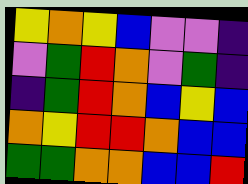[["yellow", "orange", "yellow", "blue", "violet", "violet", "indigo"], ["violet", "green", "red", "orange", "violet", "green", "indigo"], ["indigo", "green", "red", "orange", "blue", "yellow", "blue"], ["orange", "yellow", "red", "red", "orange", "blue", "blue"], ["green", "green", "orange", "orange", "blue", "blue", "red"]]